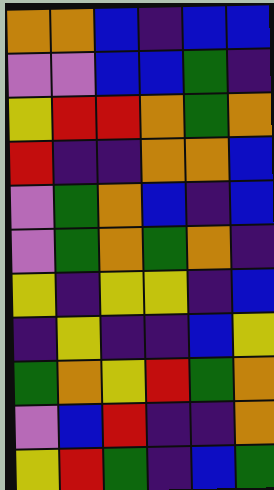[["orange", "orange", "blue", "indigo", "blue", "blue"], ["violet", "violet", "blue", "blue", "green", "indigo"], ["yellow", "red", "red", "orange", "green", "orange"], ["red", "indigo", "indigo", "orange", "orange", "blue"], ["violet", "green", "orange", "blue", "indigo", "blue"], ["violet", "green", "orange", "green", "orange", "indigo"], ["yellow", "indigo", "yellow", "yellow", "indigo", "blue"], ["indigo", "yellow", "indigo", "indigo", "blue", "yellow"], ["green", "orange", "yellow", "red", "green", "orange"], ["violet", "blue", "red", "indigo", "indigo", "orange"], ["yellow", "red", "green", "indigo", "blue", "green"]]